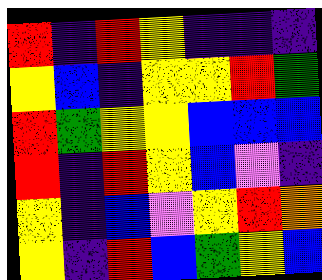[["red", "indigo", "red", "yellow", "indigo", "indigo", "indigo"], ["yellow", "blue", "indigo", "yellow", "yellow", "red", "green"], ["red", "green", "yellow", "yellow", "blue", "blue", "blue"], ["red", "indigo", "red", "yellow", "blue", "violet", "indigo"], ["yellow", "indigo", "blue", "violet", "yellow", "red", "orange"], ["yellow", "indigo", "red", "blue", "green", "yellow", "blue"]]